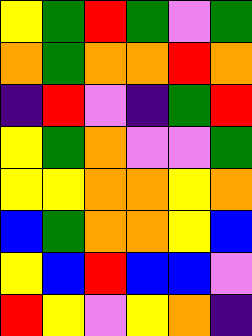[["yellow", "green", "red", "green", "violet", "green"], ["orange", "green", "orange", "orange", "red", "orange"], ["indigo", "red", "violet", "indigo", "green", "red"], ["yellow", "green", "orange", "violet", "violet", "green"], ["yellow", "yellow", "orange", "orange", "yellow", "orange"], ["blue", "green", "orange", "orange", "yellow", "blue"], ["yellow", "blue", "red", "blue", "blue", "violet"], ["red", "yellow", "violet", "yellow", "orange", "indigo"]]